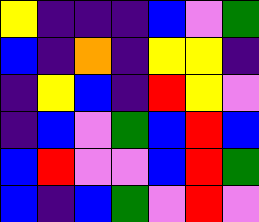[["yellow", "indigo", "indigo", "indigo", "blue", "violet", "green"], ["blue", "indigo", "orange", "indigo", "yellow", "yellow", "indigo"], ["indigo", "yellow", "blue", "indigo", "red", "yellow", "violet"], ["indigo", "blue", "violet", "green", "blue", "red", "blue"], ["blue", "red", "violet", "violet", "blue", "red", "green"], ["blue", "indigo", "blue", "green", "violet", "red", "violet"]]